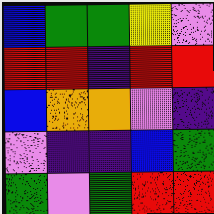[["blue", "green", "green", "yellow", "violet"], ["red", "red", "indigo", "red", "red"], ["blue", "orange", "orange", "violet", "indigo"], ["violet", "indigo", "indigo", "blue", "green"], ["green", "violet", "green", "red", "red"]]